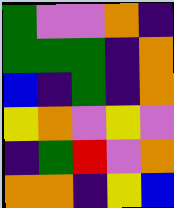[["green", "violet", "violet", "orange", "indigo"], ["green", "green", "green", "indigo", "orange"], ["blue", "indigo", "green", "indigo", "orange"], ["yellow", "orange", "violet", "yellow", "violet"], ["indigo", "green", "red", "violet", "orange"], ["orange", "orange", "indigo", "yellow", "blue"]]